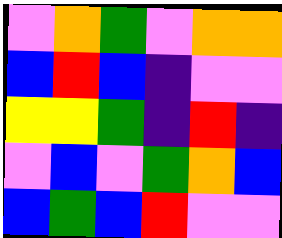[["violet", "orange", "green", "violet", "orange", "orange"], ["blue", "red", "blue", "indigo", "violet", "violet"], ["yellow", "yellow", "green", "indigo", "red", "indigo"], ["violet", "blue", "violet", "green", "orange", "blue"], ["blue", "green", "blue", "red", "violet", "violet"]]